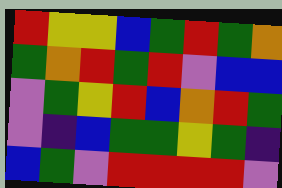[["red", "yellow", "yellow", "blue", "green", "red", "green", "orange"], ["green", "orange", "red", "green", "red", "violet", "blue", "blue"], ["violet", "green", "yellow", "red", "blue", "orange", "red", "green"], ["violet", "indigo", "blue", "green", "green", "yellow", "green", "indigo"], ["blue", "green", "violet", "red", "red", "red", "red", "violet"]]